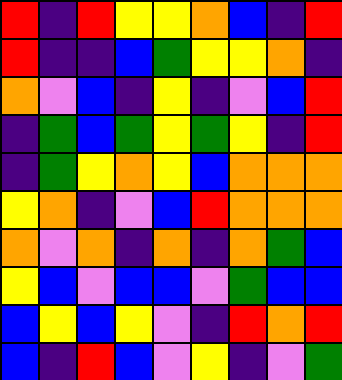[["red", "indigo", "red", "yellow", "yellow", "orange", "blue", "indigo", "red"], ["red", "indigo", "indigo", "blue", "green", "yellow", "yellow", "orange", "indigo"], ["orange", "violet", "blue", "indigo", "yellow", "indigo", "violet", "blue", "red"], ["indigo", "green", "blue", "green", "yellow", "green", "yellow", "indigo", "red"], ["indigo", "green", "yellow", "orange", "yellow", "blue", "orange", "orange", "orange"], ["yellow", "orange", "indigo", "violet", "blue", "red", "orange", "orange", "orange"], ["orange", "violet", "orange", "indigo", "orange", "indigo", "orange", "green", "blue"], ["yellow", "blue", "violet", "blue", "blue", "violet", "green", "blue", "blue"], ["blue", "yellow", "blue", "yellow", "violet", "indigo", "red", "orange", "red"], ["blue", "indigo", "red", "blue", "violet", "yellow", "indigo", "violet", "green"]]